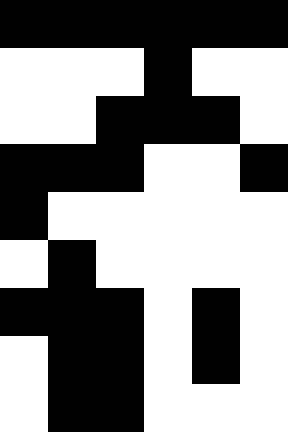[["black", "black", "black", "black", "black", "black"], ["white", "white", "white", "black", "white", "white"], ["white", "white", "black", "black", "black", "white"], ["black", "black", "black", "white", "white", "black"], ["black", "white", "white", "white", "white", "white"], ["white", "black", "white", "white", "white", "white"], ["black", "black", "black", "white", "black", "white"], ["white", "black", "black", "white", "black", "white"], ["white", "black", "black", "white", "white", "white"]]